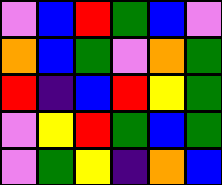[["violet", "blue", "red", "green", "blue", "violet"], ["orange", "blue", "green", "violet", "orange", "green"], ["red", "indigo", "blue", "red", "yellow", "green"], ["violet", "yellow", "red", "green", "blue", "green"], ["violet", "green", "yellow", "indigo", "orange", "blue"]]